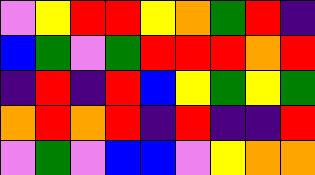[["violet", "yellow", "red", "red", "yellow", "orange", "green", "red", "indigo"], ["blue", "green", "violet", "green", "red", "red", "red", "orange", "red"], ["indigo", "red", "indigo", "red", "blue", "yellow", "green", "yellow", "green"], ["orange", "red", "orange", "red", "indigo", "red", "indigo", "indigo", "red"], ["violet", "green", "violet", "blue", "blue", "violet", "yellow", "orange", "orange"]]